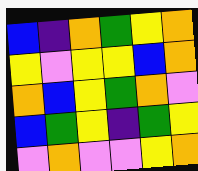[["blue", "indigo", "orange", "green", "yellow", "orange"], ["yellow", "violet", "yellow", "yellow", "blue", "orange"], ["orange", "blue", "yellow", "green", "orange", "violet"], ["blue", "green", "yellow", "indigo", "green", "yellow"], ["violet", "orange", "violet", "violet", "yellow", "orange"]]